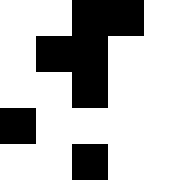[["white", "white", "black", "black", "white"], ["white", "black", "black", "white", "white"], ["white", "white", "black", "white", "white"], ["black", "white", "white", "white", "white"], ["white", "white", "black", "white", "white"]]